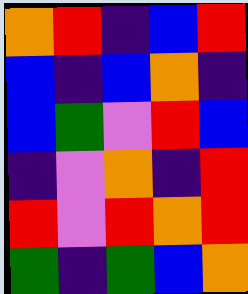[["orange", "red", "indigo", "blue", "red"], ["blue", "indigo", "blue", "orange", "indigo"], ["blue", "green", "violet", "red", "blue"], ["indigo", "violet", "orange", "indigo", "red"], ["red", "violet", "red", "orange", "red"], ["green", "indigo", "green", "blue", "orange"]]